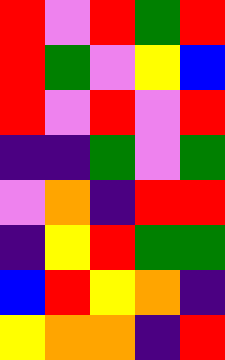[["red", "violet", "red", "green", "red"], ["red", "green", "violet", "yellow", "blue"], ["red", "violet", "red", "violet", "red"], ["indigo", "indigo", "green", "violet", "green"], ["violet", "orange", "indigo", "red", "red"], ["indigo", "yellow", "red", "green", "green"], ["blue", "red", "yellow", "orange", "indigo"], ["yellow", "orange", "orange", "indigo", "red"]]